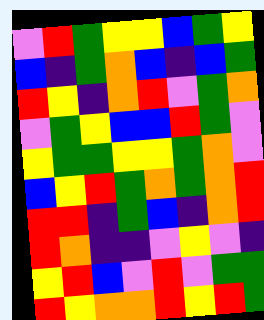[["violet", "red", "green", "yellow", "yellow", "blue", "green", "yellow"], ["blue", "indigo", "green", "orange", "blue", "indigo", "blue", "green"], ["red", "yellow", "indigo", "orange", "red", "violet", "green", "orange"], ["violet", "green", "yellow", "blue", "blue", "red", "green", "violet"], ["yellow", "green", "green", "yellow", "yellow", "green", "orange", "violet"], ["blue", "yellow", "red", "green", "orange", "green", "orange", "red"], ["red", "red", "indigo", "green", "blue", "indigo", "orange", "red"], ["red", "orange", "indigo", "indigo", "violet", "yellow", "violet", "indigo"], ["yellow", "red", "blue", "violet", "red", "violet", "green", "green"], ["red", "yellow", "orange", "orange", "red", "yellow", "red", "green"]]